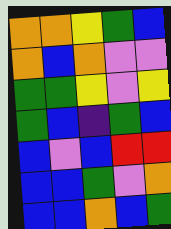[["orange", "orange", "yellow", "green", "blue"], ["orange", "blue", "orange", "violet", "violet"], ["green", "green", "yellow", "violet", "yellow"], ["green", "blue", "indigo", "green", "blue"], ["blue", "violet", "blue", "red", "red"], ["blue", "blue", "green", "violet", "orange"], ["blue", "blue", "orange", "blue", "green"]]